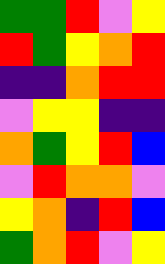[["green", "green", "red", "violet", "yellow"], ["red", "green", "yellow", "orange", "red"], ["indigo", "indigo", "orange", "red", "red"], ["violet", "yellow", "yellow", "indigo", "indigo"], ["orange", "green", "yellow", "red", "blue"], ["violet", "red", "orange", "orange", "violet"], ["yellow", "orange", "indigo", "red", "blue"], ["green", "orange", "red", "violet", "yellow"]]